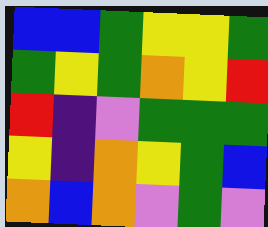[["blue", "blue", "green", "yellow", "yellow", "green"], ["green", "yellow", "green", "orange", "yellow", "red"], ["red", "indigo", "violet", "green", "green", "green"], ["yellow", "indigo", "orange", "yellow", "green", "blue"], ["orange", "blue", "orange", "violet", "green", "violet"]]